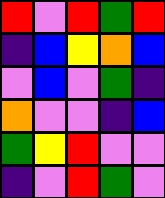[["red", "violet", "red", "green", "red"], ["indigo", "blue", "yellow", "orange", "blue"], ["violet", "blue", "violet", "green", "indigo"], ["orange", "violet", "violet", "indigo", "blue"], ["green", "yellow", "red", "violet", "violet"], ["indigo", "violet", "red", "green", "violet"]]